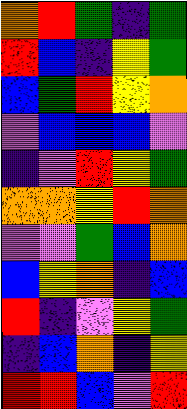[["orange", "red", "green", "indigo", "green"], ["red", "blue", "indigo", "yellow", "green"], ["blue", "green", "red", "yellow", "orange"], ["violet", "blue", "blue", "blue", "violet"], ["indigo", "violet", "red", "yellow", "green"], ["orange", "orange", "yellow", "red", "orange"], ["violet", "violet", "green", "blue", "orange"], ["blue", "yellow", "orange", "indigo", "blue"], ["red", "indigo", "violet", "yellow", "green"], ["indigo", "blue", "orange", "indigo", "yellow"], ["red", "red", "blue", "violet", "red"]]